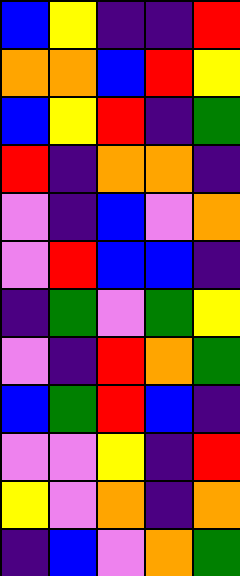[["blue", "yellow", "indigo", "indigo", "red"], ["orange", "orange", "blue", "red", "yellow"], ["blue", "yellow", "red", "indigo", "green"], ["red", "indigo", "orange", "orange", "indigo"], ["violet", "indigo", "blue", "violet", "orange"], ["violet", "red", "blue", "blue", "indigo"], ["indigo", "green", "violet", "green", "yellow"], ["violet", "indigo", "red", "orange", "green"], ["blue", "green", "red", "blue", "indigo"], ["violet", "violet", "yellow", "indigo", "red"], ["yellow", "violet", "orange", "indigo", "orange"], ["indigo", "blue", "violet", "orange", "green"]]